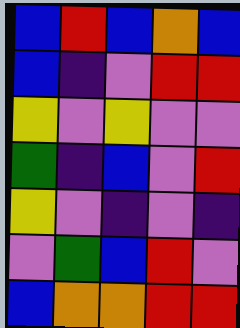[["blue", "red", "blue", "orange", "blue"], ["blue", "indigo", "violet", "red", "red"], ["yellow", "violet", "yellow", "violet", "violet"], ["green", "indigo", "blue", "violet", "red"], ["yellow", "violet", "indigo", "violet", "indigo"], ["violet", "green", "blue", "red", "violet"], ["blue", "orange", "orange", "red", "red"]]